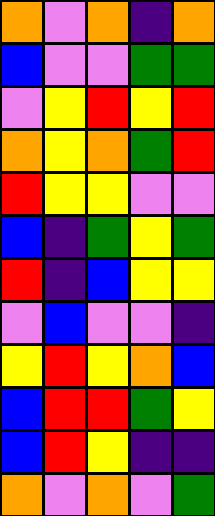[["orange", "violet", "orange", "indigo", "orange"], ["blue", "violet", "violet", "green", "green"], ["violet", "yellow", "red", "yellow", "red"], ["orange", "yellow", "orange", "green", "red"], ["red", "yellow", "yellow", "violet", "violet"], ["blue", "indigo", "green", "yellow", "green"], ["red", "indigo", "blue", "yellow", "yellow"], ["violet", "blue", "violet", "violet", "indigo"], ["yellow", "red", "yellow", "orange", "blue"], ["blue", "red", "red", "green", "yellow"], ["blue", "red", "yellow", "indigo", "indigo"], ["orange", "violet", "orange", "violet", "green"]]